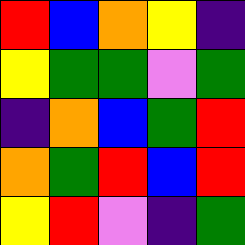[["red", "blue", "orange", "yellow", "indigo"], ["yellow", "green", "green", "violet", "green"], ["indigo", "orange", "blue", "green", "red"], ["orange", "green", "red", "blue", "red"], ["yellow", "red", "violet", "indigo", "green"]]